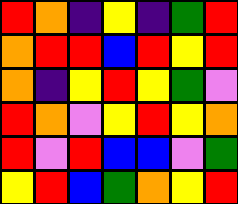[["red", "orange", "indigo", "yellow", "indigo", "green", "red"], ["orange", "red", "red", "blue", "red", "yellow", "red"], ["orange", "indigo", "yellow", "red", "yellow", "green", "violet"], ["red", "orange", "violet", "yellow", "red", "yellow", "orange"], ["red", "violet", "red", "blue", "blue", "violet", "green"], ["yellow", "red", "blue", "green", "orange", "yellow", "red"]]